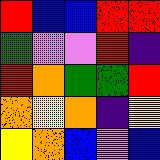[["red", "blue", "blue", "red", "red"], ["green", "violet", "violet", "red", "indigo"], ["red", "orange", "green", "green", "red"], ["orange", "yellow", "orange", "indigo", "yellow"], ["yellow", "orange", "blue", "violet", "blue"]]